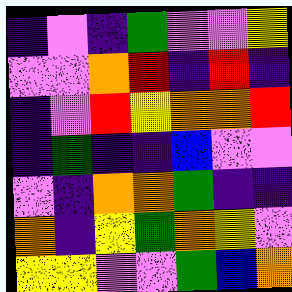[["indigo", "violet", "indigo", "green", "violet", "violet", "yellow"], ["violet", "violet", "orange", "red", "indigo", "red", "indigo"], ["indigo", "violet", "red", "yellow", "orange", "orange", "red"], ["indigo", "green", "indigo", "indigo", "blue", "violet", "violet"], ["violet", "indigo", "orange", "orange", "green", "indigo", "indigo"], ["orange", "indigo", "yellow", "green", "orange", "yellow", "violet"], ["yellow", "yellow", "violet", "violet", "green", "blue", "orange"]]